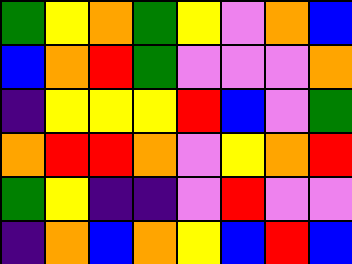[["green", "yellow", "orange", "green", "yellow", "violet", "orange", "blue"], ["blue", "orange", "red", "green", "violet", "violet", "violet", "orange"], ["indigo", "yellow", "yellow", "yellow", "red", "blue", "violet", "green"], ["orange", "red", "red", "orange", "violet", "yellow", "orange", "red"], ["green", "yellow", "indigo", "indigo", "violet", "red", "violet", "violet"], ["indigo", "orange", "blue", "orange", "yellow", "blue", "red", "blue"]]